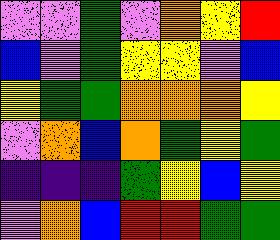[["violet", "violet", "green", "violet", "orange", "yellow", "red"], ["blue", "violet", "green", "yellow", "yellow", "violet", "blue"], ["yellow", "green", "green", "orange", "orange", "orange", "yellow"], ["violet", "orange", "blue", "orange", "green", "yellow", "green"], ["indigo", "indigo", "indigo", "green", "yellow", "blue", "yellow"], ["violet", "orange", "blue", "red", "red", "green", "green"]]